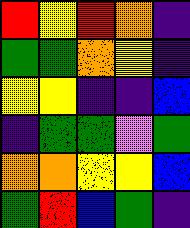[["red", "yellow", "red", "orange", "indigo"], ["green", "green", "orange", "yellow", "indigo"], ["yellow", "yellow", "indigo", "indigo", "blue"], ["indigo", "green", "green", "violet", "green"], ["orange", "orange", "yellow", "yellow", "blue"], ["green", "red", "blue", "green", "indigo"]]